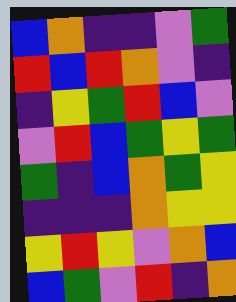[["blue", "orange", "indigo", "indigo", "violet", "green"], ["red", "blue", "red", "orange", "violet", "indigo"], ["indigo", "yellow", "green", "red", "blue", "violet"], ["violet", "red", "blue", "green", "yellow", "green"], ["green", "indigo", "blue", "orange", "green", "yellow"], ["indigo", "indigo", "indigo", "orange", "yellow", "yellow"], ["yellow", "red", "yellow", "violet", "orange", "blue"], ["blue", "green", "violet", "red", "indigo", "orange"]]